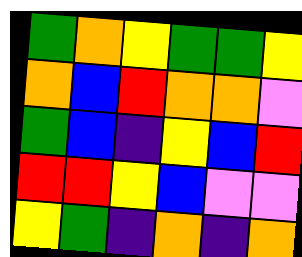[["green", "orange", "yellow", "green", "green", "yellow"], ["orange", "blue", "red", "orange", "orange", "violet"], ["green", "blue", "indigo", "yellow", "blue", "red"], ["red", "red", "yellow", "blue", "violet", "violet"], ["yellow", "green", "indigo", "orange", "indigo", "orange"]]